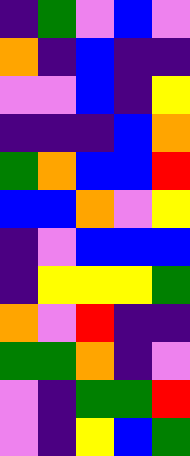[["indigo", "green", "violet", "blue", "violet"], ["orange", "indigo", "blue", "indigo", "indigo"], ["violet", "violet", "blue", "indigo", "yellow"], ["indigo", "indigo", "indigo", "blue", "orange"], ["green", "orange", "blue", "blue", "red"], ["blue", "blue", "orange", "violet", "yellow"], ["indigo", "violet", "blue", "blue", "blue"], ["indigo", "yellow", "yellow", "yellow", "green"], ["orange", "violet", "red", "indigo", "indigo"], ["green", "green", "orange", "indigo", "violet"], ["violet", "indigo", "green", "green", "red"], ["violet", "indigo", "yellow", "blue", "green"]]